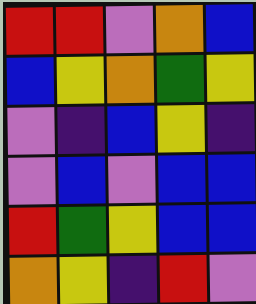[["red", "red", "violet", "orange", "blue"], ["blue", "yellow", "orange", "green", "yellow"], ["violet", "indigo", "blue", "yellow", "indigo"], ["violet", "blue", "violet", "blue", "blue"], ["red", "green", "yellow", "blue", "blue"], ["orange", "yellow", "indigo", "red", "violet"]]